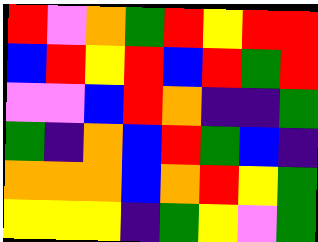[["red", "violet", "orange", "green", "red", "yellow", "red", "red"], ["blue", "red", "yellow", "red", "blue", "red", "green", "red"], ["violet", "violet", "blue", "red", "orange", "indigo", "indigo", "green"], ["green", "indigo", "orange", "blue", "red", "green", "blue", "indigo"], ["orange", "orange", "orange", "blue", "orange", "red", "yellow", "green"], ["yellow", "yellow", "yellow", "indigo", "green", "yellow", "violet", "green"]]